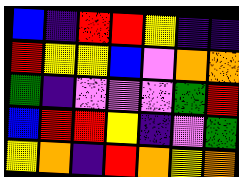[["blue", "indigo", "red", "red", "yellow", "indigo", "indigo"], ["red", "yellow", "yellow", "blue", "violet", "orange", "orange"], ["green", "indigo", "violet", "violet", "violet", "green", "red"], ["blue", "red", "red", "yellow", "indigo", "violet", "green"], ["yellow", "orange", "indigo", "red", "orange", "yellow", "orange"]]